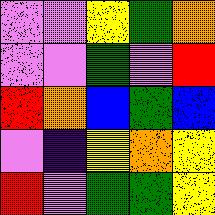[["violet", "violet", "yellow", "green", "orange"], ["violet", "violet", "green", "violet", "red"], ["red", "orange", "blue", "green", "blue"], ["violet", "indigo", "yellow", "orange", "yellow"], ["red", "violet", "green", "green", "yellow"]]